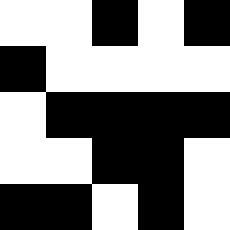[["white", "white", "black", "white", "black"], ["black", "white", "white", "white", "white"], ["white", "black", "black", "black", "black"], ["white", "white", "black", "black", "white"], ["black", "black", "white", "black", "white"]]